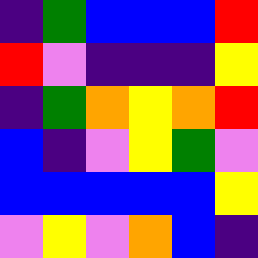[["indigo", "green", "blue", "blue", "blue", "red"], ["red", "violet", "indigo", "indigo", "indigo", "yellow"], ["indigo", "green", "orange", "yellow", "orange", "red"], ["blue", "indigo", "violet", "yellow", "green", "violet"], ["blue", "blue", "blue", "blue", "blue", "yellow"], ["violet", "yellow", "violet", "orange", "blue", "indigo"]]